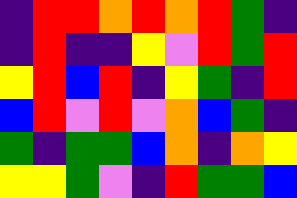[["indigo", "red", "red", "orange", "red", "orange", "red", "green", "indigo"], ["indigo", "red", "indigo", "indigo", "yellow", "violet", "red", "green", "red"], ["yellow", "red", "blue", "red", "indigo", "yellow", "green", "indigo", "red"], ["blue", "red", "violet", "red", "violet", "orange", "blue", "green", "indigo"], ["green", "indigo", "green", "green", "blue", "orange", "indigo", "orange", "yellow"], ["yellow", "yellow", "green", "violet", "indigo", "red", "green", "green", "blue"]]